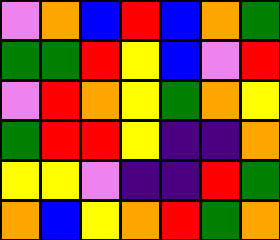[["violet", "orange", "blue", "red", "blue", "orange", "green"], ["green", "green", "red", "yellow", "blue", "violet", "red"], ["violet", "red", "orange", "yellow", "green", "orange", "yellow"], ["green", "red", "red", "yellow", "indigo", "indigo", "orange"], ["yellow", "yellow", "violet", "indigo", "indigo", "red", "green"], ["orange", "blue", "yellow", "orange", "red", "green", "orange"]]